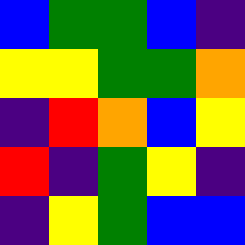[["blue", "green", "green", "blue", "indigo"], ["yellow", "yellow", "green", "green", "orange"], ["indigo", "red", "orange", "blue", "yellow"], ["red", "indigo", "green", "yellow", "indigo"], ["indigo", "yellow", "green", "blue", "blue"]]